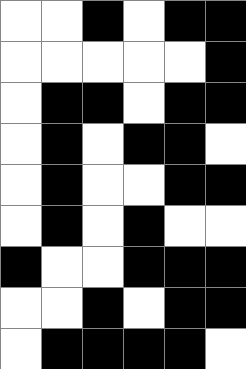[["white", "white", "black", "white", "black", "black"], ["white", "white", "white", "white", "white", "black"], ["white", "black", "black", "white", "black", "black"], ["white", "black", "white", "black", "black", "white"], ["white", "black", "white", "white", "black", "black"], ["white", "black", "white", "black", "white", "white"], ["black", "white", "white", "black", "black", "black"], ["white", "white", "black", "white", "black", "black"], ["white", "black", "black", "black", "black", "white"]]